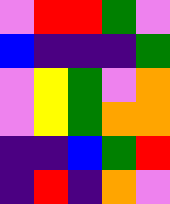[["violet", "red", "red", "green", "violet"], ["blue", "indigo", "indigo", "indigo", "green"], ["violet", "yellow", "green", "violet", "orange"], ["violet", "yellow", "green", "orange", "orange"], ["indigo", "indigo", "blue", "green", "red"], ["indigo", "red", "indigo", "orange", "violet"]]